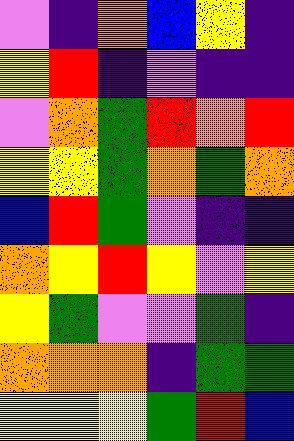[["violet", "indigo", "orange", "blue", "yellow", "indigo"], ["yellow", "red", "indigo", "violet", "indigo", "indigo"], ["violet", "orange", "green", "red", "orange", "red"], ["yellow", "yellow", "green", "orange", "green", "orange"], ["blue", "red", "green", "violet", "indigo", "indigo"], ["orange", "yellow", "red", "yellow", "violet", "yellow"], ["yellow", "green", "violet", "violet", "green", "indigo"], ["orange", "orange", "orange", "indigo", "green", "green"], ["yellow", "yellow", "yellow", "green", "red", "blue"]]